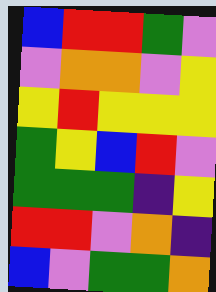[["blue", "red", "red", "green", "violet"], ["violet", "orange", "orange", "violet", "yellow"], ["yellow", "red", "yellow", "yellow", "yellow"], ["green", "yellow", "blue", "red", "violet"], ["green", "green", "green", "indigo", "yellow"], ["red", "red", "violet", "orange", "indigo"], ["blue", "violet", "green", "green", "orange"]]